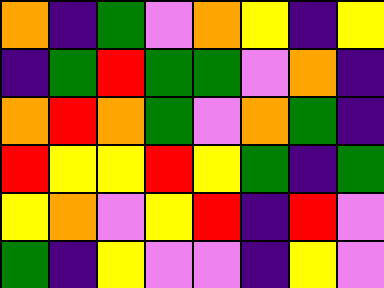[["orange", "indigo", "green", "violet", "orange", "yellow", "indigo", "yellow"], ["indigo", "green", "red", "green", "green", "violet", "orange", "indigo"], ["orange", "red", "orange", "green", "violet", "orange", "green", "indigo"], ["red", "yellow", "yellow", "red", "yellow", "green", "indigo", "green"], ["yellow", "orange", "violet", "yellow", "red", "indigo", "red", "violet"], ["green", "indigo", "yellow", "violet", "violet", "indigo", "yellow", "violet"]]